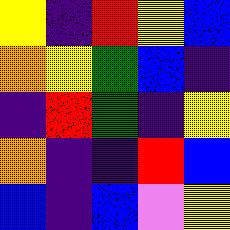[["yellow", "indigo", "red", "yellow", "blue"], ["orange", "yellow", "green", "blue", "indigo"], ["indigo", "red", "green", "indigo", "yellow"], ["orange", "indigo", "indigo", "red", "blue"], ["blue", "indigo", "blue", "violet", "yellow"]]